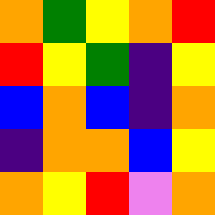[["orange", "green", "yellow", "orange", "red"], ["red", "yellow", "green", "indigo", "yellow"], ["blue", "orange", "blue", "indigo", "orange"], ["indigo", "orange", "orange", "blue", "yellow"], ["orange", "yellow", "red", "violet", "orange"]]